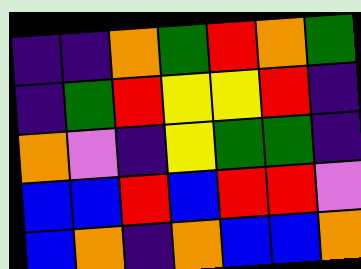[["indigo", "indigo", "orange", "green", "red", "orange", "green"], ["indigo", "green", "red", "yellow", "yellow", "red", "indigo"], ["orange", "violet", "indigo", "yellow", "green", "green", "indigo"], ["blue", "blue", "red", "blue", "red", "red", "violet"], ["blue", "orange", "indigo", "orange", "blue", "blue", "orange"]]